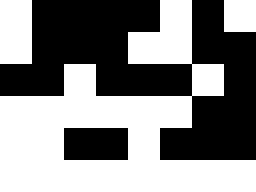[["white", "black", "black", "black", "black", "white", "black", "white"], ["white", "black", "black", "black", "white", "white", "black", "black"], ["black", "black", "white", "black", "black", "black", "white", "black"], ["white", "white", "white", "white", "white", "white", "black", "black"], ["white", "white", "black", "black", "white", "black", "black", "black"], ["white", "white", "white", "white", "white", "white", "white", "white"]]